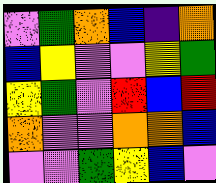[["violet", "green", "orange", "blue", "indigo", "orange"], ["blue", "yellow", "violet", "violet", "yellow", "green"], ["yellow", "green", "violet", "red", "blue", "red"], ["orange", "violet", "violet", "orange", "orange", "blue"], ["violet", "violet", "green", "yellow", "blue", "violet"]]